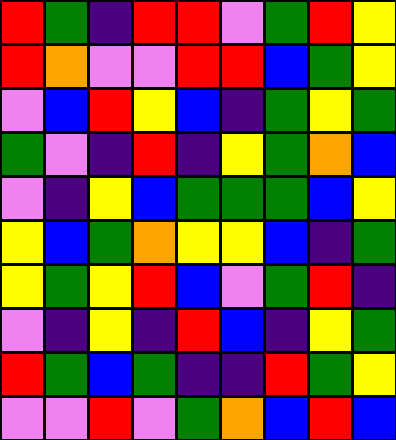[["red", "green", "indigo", "red", "red", "violet", "green", "red", "yellow"], ["red", "orange", "violet", "violet", "red", "red", "blue", "green", "yellow"], ["violet", "blue", "red", "yellow", "blue", "indigo", "green", "yellow", "green"], ["green", "violet", "indigo", "red", "indigo", "yellow", "green", "orange", "blue"], ["violet", "indigo", "yellow", "blue", "green", "green", "green", "blue", "yellow"], ["yellow", "blue", "green", "orange", "yellow", "yellow", "blue", "indigo", "green"], ["yellow", "green", "yellow", "red", "blue", "violet", "green", "red", "indigo"], ["violet", "indigo", "yellow", "indigo", "red", "blue", "indigo", "yellow", "green"], ["red", "green", "blue", "green", "indigo", "indigo", "red", "green", "yellow"], ["violet", "violet", "red", "violet", "green", "orange", "blue", "red", "blue"]]